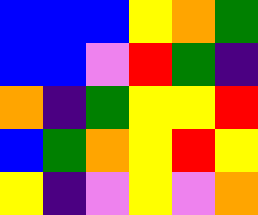[["blue", "blue", "blue", "yellow", "orange", "green"], ["blue", "blue", "violet", "red", "green", "indigo"], ["orange", "indigo", "green", "yellow", "yellow", "red"], ["blue", "green", "orange", "yellow", "red", "yellow"], ["yellow", "indigo", "violet", "yellow", "violet", "orange"]]